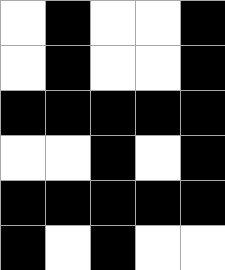[["white", "black", "white", "white", "black"], ["white", "black", "white", "white", "black"], ["black", "black", "black", "black", "black"], ["white", "white", "black", "white", "black"], ["black", "black", "black", "black", "black"], ["black", "white", "black", "white", "white"]]